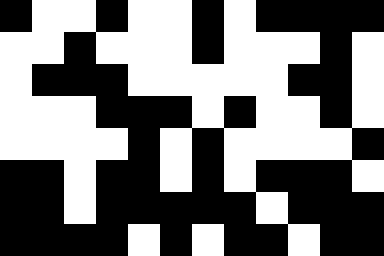[["black", "white", "white", "black", "white", "white", "black", "white", "black", "black", "black", "black"], ["white", "white", "black", "white", "white", "white", "black", "white", "white", "white", "black", "white"], ["white", "black", "black", "black", "white", "white", "white", "white", "white", "black", "black", "white"], ["white", "white", "white", "black", "black", "black", "white", "black", "white", "white", "black", "white"], ["white", "white", "white", "white", "black", "white", "black", "white", "white", "white", "white", "black"], ["black", "black", "white", "black", "black", "white", "black", "white", "black", "black", "black", "white"], ["black", "black", "white", "black", "black", "black", "black", "black", "white", "black", "black", "black"], ["black", "black", "black", "black", "white", "black", "white", "black", "black", "white", "black", "black"]]